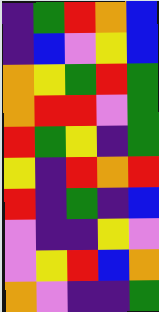[["indigo", "green", "red", "orange", "blue"], ["indigo", "blue", "violet", "yellow", "blue"], ["orange", "yellow", "green", "red", "green"], ["orange", "red", "red", "violet", "green"], ["red", "green", "yellow", "indigo", "green"], ["yellow", "indigo", "red", "orange", "red"], ["red", "indigo", "green", "indigo", "blue"], ["violet", "indigo", "indigo", "yellow", "violet"], ["violet", "yellow", "red", "blue", "orange"], ["orange", "violet", "indigo", "indigo", "green"]]